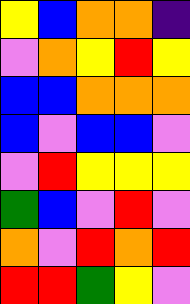[["yellow", "blue", "orange", "orange", "indigo"], ["violet", "orange", "yellow", "red", "yellow"], ["blue", "blue", "orange", "orange", "orange"], ["blue", "violet", "blue", "blue", "violet"], ["violet", "red", "yellow", "yellow", "yellow"], ["green", "blue", "violet", "red", "violet"], ["orange", "violet", "red", "orange", "red"], ["red", "red", "green", "yellow", "violet"]]